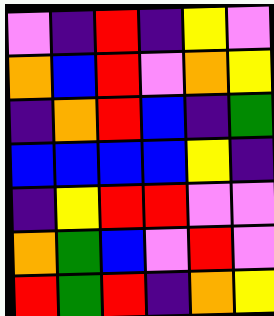[["violet", "indigo", "red", "indigo", "yellow", "violet"], ["orange", "blue", "red", "violet", "orange", "yellow"], ["indigo", "orange", "red", "blue", "indigo", "green"], ["blue", "blue", "blue", "blue", "yellow", "indigo"], ["indigo", "yellow", "red", "red", "violet", "violet"], ["orange", "green", "blue", "violet", "red", "violet"], ["red", "green", "red", "indigo", "orange", "yellow"]]